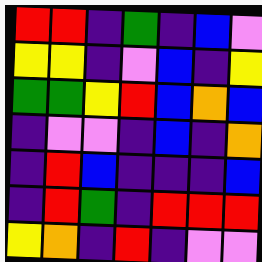[["red", "red", "indigo", "green", "indigo", "blue", "violet"], ["yellow", "yellow", "indigo", "violet", "blue", "indigo", "yellow"], ["green", "green", "yellow", "red", "blue", "orange", "blue"], ["indigo", "violet", "violet", "indigo", "blue", "indigo", "orange"], ["indigo", "red", "blue", "indigo", "indigo", "indigo", "blue"], ["indigo", "red", "green", "indigo", "red", "red", "red"], ["yellow", "orange", "indigo", "red", "indigo", "violet", "violet"]]